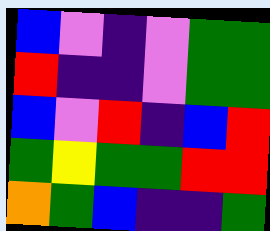[["blue", "violet", "indigo", "violet", "green", "green"], ["red", "indigo", "indigo", "violet", "green", "green"], ["blue", "violet", "red", "indigo", "blue", "red"], ["green", "yellow", "green", "green", "red", "red"], ["orange", "green", "blue", "indigo", "indigo", "green"]]